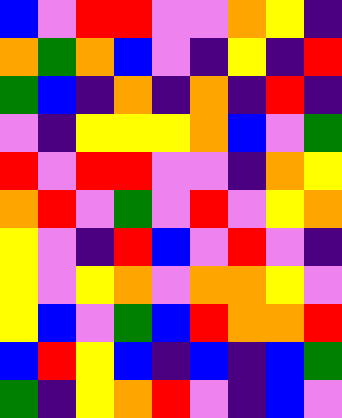[["blue", "violet", "red", "red", "violet", "violet", "orange", "yellow", "indigo"], ["orange", "green", "orange", "blue", "violet", "indigo", "yellow", "indigo", "red"], ["green", "blue", "indigo", "orange", "indigo", "orange", "indigo", "red", "indigo"], ["violet", "indigo", "yellow", "yellow", "yellow", "orange", "blue", "violet", "green"], ["red", "violet", "red", "red", "violet", "violet", "indigo", "orange", "yellow"], ["orange", "red", "violet", "green", "violet", "red", "violet", "yellow", "orange"], ["yellow", "violet", "indigo", "red", "blue", "violet", "red", "violet", "indigo"], ["yellow", "violet", "yellow", "orange", "violet", "orange", "orange", "yellow", "violet"], ["yellow", "blue", "violet", "green", "blue", "red", "orange", "orange", "red"], ["blue", "red", "yellow", "blue", "indigo", "blue", "indigo", "blue", "green"], ["green", "indigo", "yellow", "orange", "red", "violet", "indigo", "blue", "violet"]]